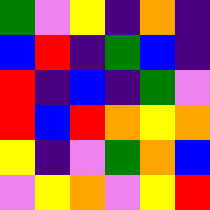[["green", "violet", "yellow", "indigo", "orange", "indigo"], ["blue", "red", "indigo", "green", "blue", "indigo"], ["red", "indigo", "blue", "indigo", "green", "violet"], ["red", "blue", "red", "orange", "yellow", "orange"], ["yellow", "indigo", "violet", "green", "orange", "blue"], ["violet", "yellow", "orange", "violet", "yellow", "red"]]